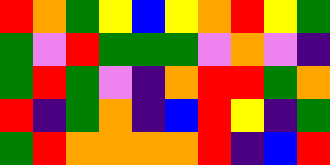[["red", "orange", "green", "yellow", "blue", "yellow", "orange", "red", "yellow", "green"], ["green", "violet", "red", "green", "green", "green", "violet", "orange", "violet", "indigo"], ["green", "red", "green", "violet", "indigo", "orange", "red", "red", "green", "orange"], ["red", "indigo", "green", "orange", "indigo", "blue", "red", "yellow", "indigo", "green"], ["green", "red", "orange", "orange", "orange", "orange", "red", "indigo", "blue", "red"]]